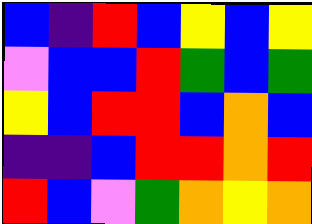[["blue", "indigo", "red", "blue", "yellow", "blue", "yellow"], ["violet", "blue", "blue", "red", "green", "blue", "green"], ["yellow", "blue", "red", "red", "blue", "orange", "blue"], ["indigo", "indigo", "blue", "red", "red", "orange", "red"], ["red", "blue", "violet", "green", "orange", "yellow", "orange"]]